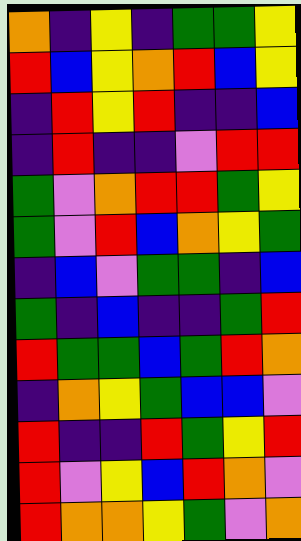[["orange", "indigo", "yellow", "indigo", "green", "green", "yellow"], ["red", "blue", "yellow", "orange", "red", "blue", "yellow"], ["indigo", "red", "yellow", "red", "indigo", "indigo", "blue"], ["indigo", "red", "indigo", "indigo", "violet", "red", "red"], ["green", "violet", "orange", "red", "red", "green", "yellow"], ["green", "violet", "red", "blue", "orange", "yellow", "green"], ["indigo", "blue", "violet", "green", "green", "indigo", "blue"], ["green", "indigo", "blue", "indigo", "indigo", "green", "red"], ["red", "green", "green", "blue", "green", "red", "orange"], ["indigo", "orange", "yellow", "green", "blue", "blue", "violet"], ["red", "indigo", "indigo", "red", "green", "yellow", "red"], ["red", "violet", "yellow", "blue", "red", "orange", "violet"], ["red", "orange", "orange", "yellow", "green", "violet", "orange"]]